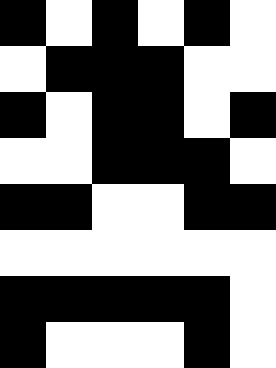[["black", "white", "black", "white", "black", "white"], ["white", "black", "black", "black", "white", "white"], ["black", "white", "black", "black", "white", "black"], ["white", "white", "black", "black", "black", "white"], ["black", "black", "white", "white", "black", "black"], ["white", "white", "white", "white", "white", "white"], ["black", "black", "black", "black", "black", "white"], ["black", "white", "white", "white", "black", "white"]]